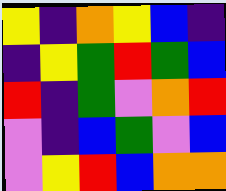[["yellow", "indigo", "orange", "yellow", "blue", "indigo"], ["indigo", "yellow", "green", "red", "green", "blue"], ["red", "indigo", "green", "violet", "orange", "red"], ["violet", "indigo", "blue", "green", "violet", "blue"], ["violet", "yellow", "red", "blue", "orange", "orange"]]